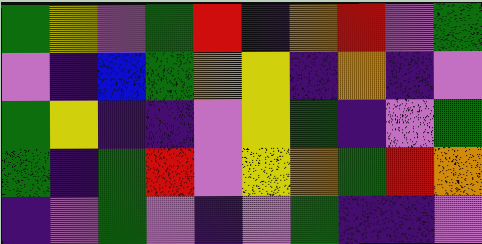[["green", "yellow", "violet", "green", "red", "indigo", "orange", "red", "violet", "green"], ["violet", "indigo", "blue", "green", "orange", "yellow", "indigo", "orange", "indigo", "violet"], ["green", "yellow", "indigo", "indigo", "violet", "yellow", "green", "indigo", "violet", "green"], ["green", "indigo", "green", "red", "violet", "yellow", "orange", "green", "red", "orange"], ["indigo", "violet", "green", "violet", "indigo", "violet", "green", "indigo", "indigo", "violet"]]